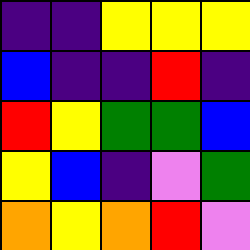[["indigo", "indigo", "yellow", "yellow", "yellow"], ["blue", "indigo", "indigo", "red", "indigo"], ["red", "yellow", "green", "green", "blue"], ["yellow", "blue", "indigo", "violet", "green"], ["orange", "yellow", "orange", "red", "violet"]]